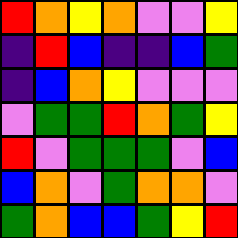[["red", "orange", "yellow", "orange", "violet", "violet", "yellow"], ["indigo", "red", "blue", "indigo", "indigo", "blue", "green"], ["indigo", "blue", "orange", "yellow", "violet", "violet", "violet"], ["violet", "green", "green", "red", "orange", "green", "yellow"], ["red", "violet", "green", "green", "green", "violet", "blue"], ["blue", "orange", "violet", "green", "orange", "orange", "violet"], ["green", "orange", "blue", "blue", "green", "yellow", "red"]]